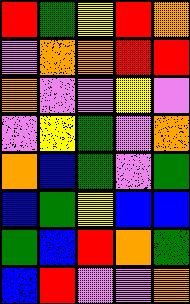[["red", "green", "yellow", "red", "orange"], ["violet", "orange", "orange", "red", "red"], ["orange", "violet", "violet", "yellow", "violet"], ["violet", "yellow", "green", "violet", "orange"], ["orange", "blue", "green", "violet", "green"], ["blue", "green", "yellow", "blue", "blue"], ["green", "blue", "red", "orange", "green"], ["blue", "red", "violet", "violet", "orange"]]